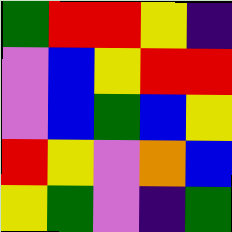[["green", "red", "red", "yellow", "indigo"], ["violet", "blue", "yellow", "red", "red"], ["violet", "blue", "green", "blue", "yellow"], ["red", "yellow", "violet", "orange", "blue"], ["yellow", "green", "violet", "indigo", "green"]]